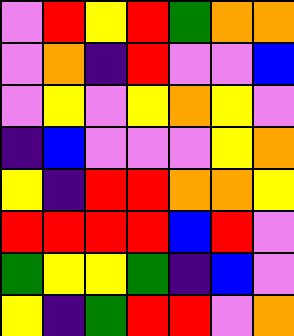[["violet", "red", "yellow", "red", "green", "orange", "orange"], ["violet", "orange", "indigo", "red", "violet", "violet", "blue"], ["violet", "yellow", "violet", "yellow", "orange", "yellow", "violet"], ["indigo", "blue", "violet", "violet", "violet", "yellow", "orange"], ["yellow", "indigo", "red", "red", "orange", "orange", "yellow"], ["red", "red", "red", "red", "blue", "red", "violet"], ["green", "yellow", "yellow", "green", "indigo", "blue", "violet"], ["yellow", "indigo", "green", "red", "red", "violet", "orange"]]